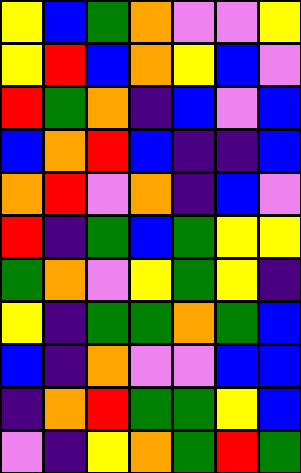[["yellow", "blue", "green", "orange", "violet", "violet", "yellow"], ["yellow", "red", "blue", "orange", "yellow", "blue", "violet"], ["red", "green", "orange", "indigo", "blue", "violet", "blue"], ["blue", "orange", "red", "blue", "indigo", "indigo", "blue"], ["orange", "red", "violet", "orange", "indigo", "blue", "violet"], ["red", "indigo", "green", "blue", "green", "yellow", "yellow"], ["green", "orange", "violet", "yellow", "green", "yellow", "indigo"], ["yellow", "indigo", "green", "green", "orange", "green", "blue"], ["blue", "indigo", "orange", "violet", "violet", "blue", "blue"], ["indigo", "orange", "red", "green", "green", "yellow", "blue"], ["violet", "indigo", "yellow", "orange", "green", "red", "green"]]